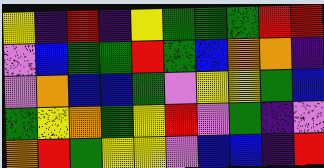[["yellow", "indigo", "red", "indigo", "yellow", "green", "green", "green", "red", "red"], ["violet", "blue", "green", "green", "red", "green", "blue", "orange", "orange", "indigo"], ["violet", "orange", "blue", "blue", "green", "violet", "yellow", "yellow", "green", "blue"], ["green", "yellow", "orange", "green", "yellow", "red", "violet", "green", "indigo", "violet"], ["orange", "red", "green", "yellow", "yellow", "violet", "blue", "blue", "indigo", "red"]]